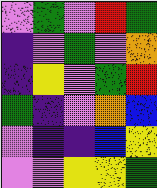[["violet", "green", "violet", "red", "green"], ["indigo", "violet", "green", "violet", "orange"], ["indigo", "yellow", "violet", "green", "red"], ["green", "indigo", "violet", "orange", "blue"], ["violet", "indigo", "indigo", "blue", "yellow"], ["violet", "violet", "yellow", "yellow", "green"]]